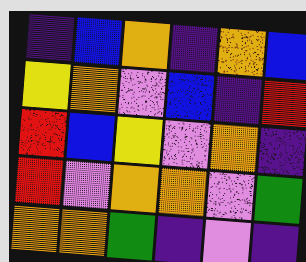[["indigo", "blue", "orange", "indigo", "orange", "blue"], ["yellow", "orange", "violet", "blue", "indigo", "red"], ["red", "blue", "yellow", "violet", "orange", "indigo"], ["red", "violet", "orange", "orange", "violet", "green"], ["orange", "orange", "green", "indigo", "violet", "indigo"]]